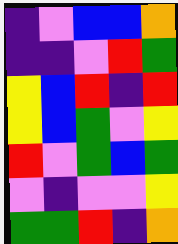[["indigo", "violet", "blue", "blue", "orange"], ["indigo", "indigo", "violet", "red", "green"], ["yellow", "blue", "red", "indigo", "red"], ["yellow", "blue", "green", "violet", "yellow"], ["red", "violet", "green", "blue", "green"], ["violet", "indigo", "violet", "violet", "yellow"], ["green", "green", "red", "indigo", "orange"]]